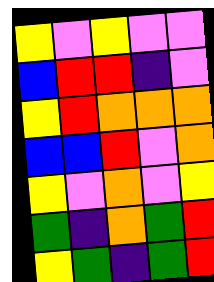[["yellow", "violet", "yellow", "violet", "violet"], ["blue", "red", "red", "indigo", "violet"], ["yellow", "red", "orange", "orange", "orange"], ["blue", "blue", "red", "violet", "orange"], ["yellow", "violet", "orange", "violet", "yellow"], ["green", "indigo", "orange", "green", "red"], ["yellow", "green", "indigo", "green", "red"]]